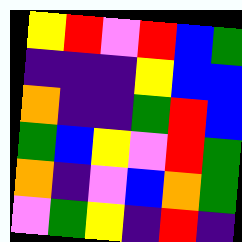[["yellow", "red", "violet", "red", "blue", "green"], ["indigo", "indigo", "indigo", "yellow", "blue", "blue"], ["orange", "indigo", "indigo", "green", "red", "blue"], ["green", "blue", "yellow", "violet", "red", "green"], ["orange", "indigo", "violet", "blue", "orange", "green"], ["violet", "green", "yellow", "indigo", "red", "indigo"]]